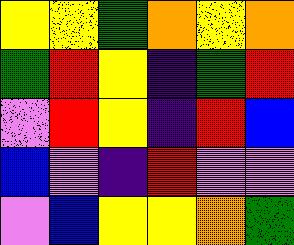[["yellow", "yellow", "green", "orange", "yellow", "orange"], ["green", "red", "yellow", "indigo", "green", "red"], ["violet", "red", "yellow", "indigo", "red", "blue"], ["blue", "violet", "indigo", "red", "violet", "violet"], ["violet", "blue", "yellow", "yellow", "orange", "green"]]